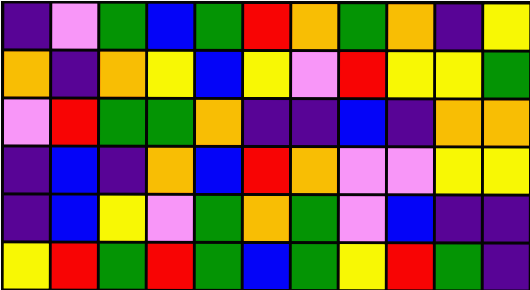[["indigo", "violet", "green", "blue", "green", "red", "orange", "green", "orange", "indigo", "yellow"], ["orange", "indigo", "orange", "yellow", "blue", "yellow", "violet", "red", "yellow", "yellow", "green"], ["violet", "red", "green", "green", "orange", "indigo", "indigo", "blue", "indigo", "orange", "orange"], ["indigo", "blue", "indigo", "orange", "blue", "red", "orange", "violet", "violet", "yellow", "yellow"], ["indigo", "blue", "yellow", "violet", "green", "orange", "green", "violet", "blue", "indigo", "indigo"], ["yellow", "red", "green", "red", "green", "blue", "green", "yellow", "red", "green", "indigo"]]